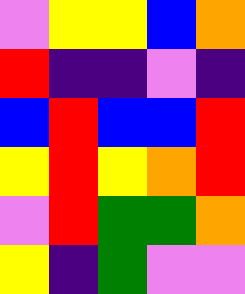[["violet", "yellow", "yellow", "blue", "orange"], ["red", "indigo", "indigo", "violet", "indigo"], ["blue", "red", "blue", "blue", "red"], ["yellow", "red", "yellow", "orange", "red"], ["violet", "red", "green", "green", "orange"], ["yellow", "indigo", "green", "violet", "violet"]]